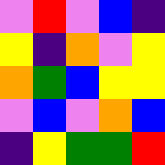[["violet", "red", "violet", "blue", "indigo"], ["yellow", "indigo", "orange", "violet", "yellow"], ["orange", "green", "blue", "yellow", "yellow"], ["violet", "blue", "violet", "orange", "blue"], ["indigo", "yellow", "green", "green", "red"]]